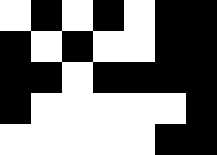[["white", "black", "white", "black", "white", "black", "black"], ["black", "white", "black", "white", "white", "black", "black"], ["black", "black", "white", "black", "black", "black", "black"], ["black", "white", "white", "white", "white", "white", "black"], ["white", "white", "white", "white", "white", "black", "black"]]